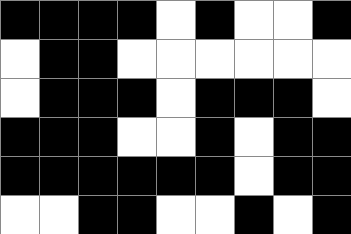[["black", "black", "black", "black", "white", "black", "white", "white", "black"], ["white", "black", "black", "white", "white", "white", "white", "white", "white"], ["white", "black", "black", "black", "white", "black", "black", "black", "white"], ["black", "black", "black", "white", "white", "black", "white", "black", "black"], ["black", "black", "black", "black", "black", "black", "white", "black", "black"], ["white", "white", "black", "black", "white", "white", "black", "white", "black"]]